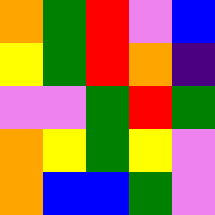[["orange", "green", "red", "violet", "blue"], ["yellow", "green", "red", "orange", "indigo"], ["violet", "violet", "green", "red", "green"], ["orange", "yellow", "green", "yellow", "violet"], ["orange", "blue", "blue", "green", "violet"]]